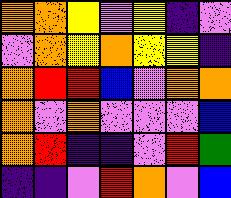[["orange", "orange", "yellow", "violet", "yellow", "indigo", "violet"], ["violet", "orange", "yellow", "orange", "yellow", "yellow", "indigo"], ["orange", "red", "red", "blue", "violet", "orange", "orange"], ["orange", "violet", "orange", "violet", "violet", "violet", "blue"], ["orange", "red", "indigo", "indigo", "violet", "red", "green"], ["indigo", "indigo", "violet", "red", "orange", "violet", "blue"]]